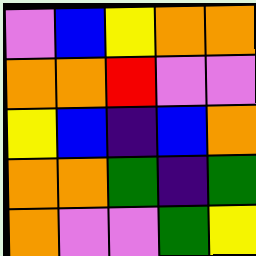[["violet", "blue", "yellow", "orange", "orange"], ["orange", "orange", "red", "violet", "violet"], ["yellow", "blue", "indigo", "blue", "orange"], ["orange", "orange", "green", "indigo", "green"], ["orange", "violet", "violet", "green", "yellow"]]